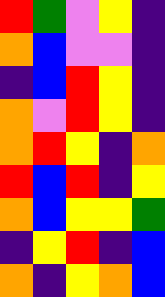[["red", "green", "violet", "yellow", "indigo"], ["orange", "blue", "violet", "violet", "indigo"], ["indigo", "blue", "red", "yellow", "indigo"], ["orange", "violet", "red", "yellow", "indigo"], ["orange", "red", "yellow", "indigo", "orange"], ["red", "blue", "red", "indigo", "yellow"], ["orange", "blue", "yellow", "yellow", "green"], ["indigo", "yellow", "red", "indigo", "blue"], ["orange", "indigo", "yellow", "orange", "blue"]]